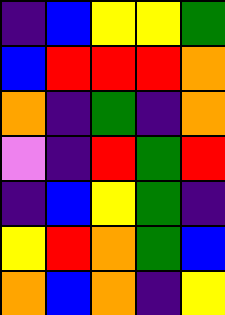[["indigo", "blue", "yellow", "yellow", "green"], ["blue", "red", "red", "red", "orange"], ["orange", "indigo", "green", "indigo", "orange"], ["violet", "indigo", "red", "green", "red"], ["indigo", "blue", "yellow", "green", "indigo"], ["yellow", "red", "orange", "green", "blue"], ["orange", "blue", "orange", "indigo", "yellow"]]